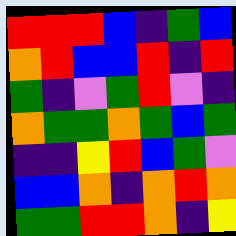[["red", "red", "red", "blue", "indigo", "green", "blue"], ["orange", "red", "blue", "blue", "red", "indigo", "red"], ["green", "indigo", "violet", "green", "red", "violet", "indigo"], ["orange", "green", "green", "orange", "green", "blue", "green"], ["indigo", "indigo", "yellow", "red", "blue", "green", "violet"], ["blue", "blue", "orange", "indigo", "orange", "red", "orange"], ["green", "green", "red", "red", "orange", "indigo", "yellow"]]